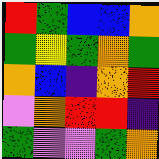[["red", "green", "blue", "blue", "orange"], ["green", "yellow", "green", "orange", "green"], ["orange", "blue", "indigo", "orange", "red"], ["violet", "orange", "red", "red", "indigo"], ["green", "violet", "violet", "green", "orange"]]